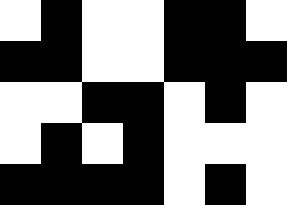[["white", "black", "white", "white", "black", "black", "white"], ["black", "black", "white", "white", "black", "black", "black"], ["white", "white", "black", "black", "white", "black", "white"], ["white", "black", "white", "black", "white", "white", "white"], ["black", "black", "black", "black", "white", "black", "white"]]